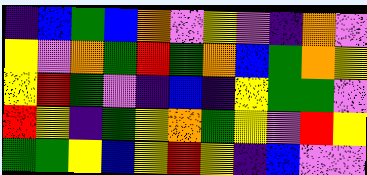[["indigo", "blue", "green", "blue", "orange", "violet", "yellow", "violet", "indigo", "orange", "violet"], ["yellow", "violet", "orange", "green", "red", "green", "orange", "blue", "green", "orange", "yellow"], ["yellow", "red", "green", "violet", "indigo", "blue", "indigo", "yellow", "green", "green", "violet"], ["red", "yellow", "indigo", "green", "yellow", "orange", "green", "yellow", "violet", "red", "yellow"], ["green", "green", "yellow", "blue", "yellow", "red", "yellow", "indigo", "blue", "violet", "violet"]]